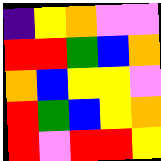[["indigo", "yellow", "orange", "violet", "violet"], ["red", "red", "green", "blue", "orange"], ["orange", "blue", "yellow", "yellow", "violet"], ["red", "green", "blue", "yellow", "orange"], ["red", "violet", "red", "red", "yellow"]]